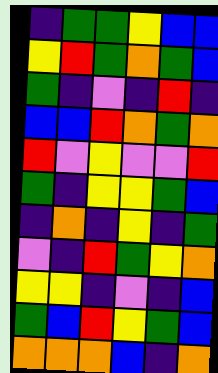[["indigo", "green", "green", "yellow", "blue", "blue"], ["yellow", "red", "green", "orange", "green", "blue"], ["green", "indigo", "violet", "indigo", "red", "indigo"], ["blue", "blue", "red", "orange", "green", "orange"], ["red", "violet", "yellow", "violet", "violet", "red"], ["green", "indigo", "yellow", "yellow", "green", "blue"], ["indigo", "orange", "indigo", "yellow", "indigo", "green"], ["violet", "indigo", "red", "green", "yellow", "orange"], ["yellow", "yellow", "indigo", "violet", "indigo", "blue"], ["green", "blue", "red", "yellow", "green", "blue"], ["orange", "orange", "orange", "blue", "indigo", "orange"]]